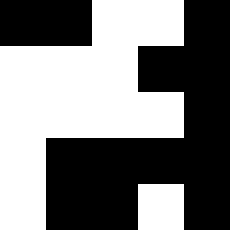[["black", "black", "white", "white", "black"], ["white", "white", "white", "black", "black"], ["white", "white", "white", "white", "black"], ["white", "black", "black", "black", "black"], ["white", "black", "black", "white", "black"]]